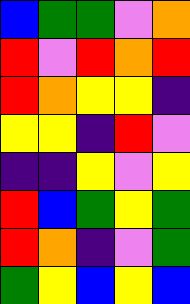[["blue", "green", "green", "violet", "orange"], ["red", "violet", "red", "orange", "red"], ["red", "orange", "yellow", "yellow", "indigo"], ["yellow", "yellow", "indigo", "red", "violet"], ["indigo", "indigo", "yellow", "violet", "yellow"], ["red", "blue", "green", "yellow", "green"], ["red", "orange", "indigo", "violet", "green"], ["green", "yellow", "blue", "yellow", "blue"]]